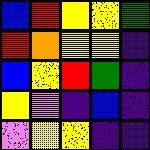[["blue", "red", "yellow", "yellow", "green"], ["red", "orange", "yellow", "yellow", "indigo"], ["blue", "yellow", "red", "green", "indigo"], ["yellow", "violet", "indigo", "blue", "indigo"], ["violet", "yellow", "yellow", "indigo", "indigo"]]